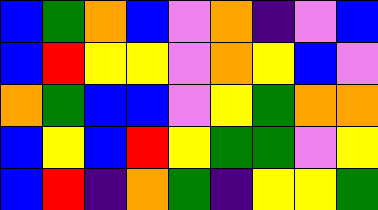[["blue", "green", "orange", "blue", "violet", "orange", "indigo", "violet", "blue"], ["blue", "red", "yellow", "yellow", "violet", "orange", "yellow", "blue", "violet"], ["orange", "green", "blue", "blue", "violet", "yellow", "green", "orange", "orange"], ["blue", "yellow", "blue", "red", "yellow", "green", "green", "violet", "yellow"], ["blue", "red", "indigo", "orange", "green", "indigo", "yellow", "yellow", "green"]]